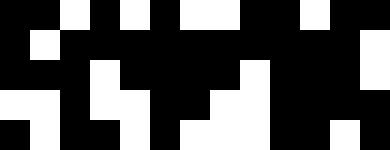[["black", "black", "white", "black", "white", "black", "white", "white", "black", "black", "white", "black", "black"], ["black", "white", "black", "black", "black", "black", "black", "black", "black", "black", "black", "black", "white"], ["black", "black", "black", "white", "black", "black", "black", "black", "white", "black", "black", "black", "white"], ["white", "white", "black", "white", "white", "black", "black", "white", "white", "black", "black", "black", "black"], ["black", "white", "black", "black", "white", "black", "white", "white", "white", "black", "black", "white", "black"]]